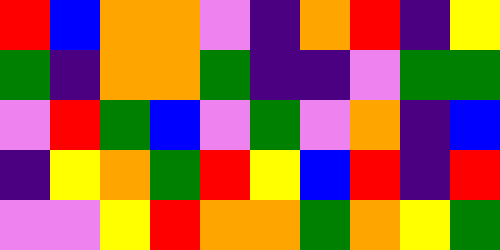[["red", "blue", "orange", "orange", "violet", "indigo", "orange", "red", "indigo", "yellow"], ["green", "indigo", "orange", "orange", "green", "indigo", "indigo", "violet", "green", "green"], ["violet", "red", "green", "blue", "violet", "green", "violet", "orange", "indigo", "blue"], ["indigo", "yellow", "orange", "green", "red", "yellow", "blue", "red", "indigo", "red"], ["violet", "violet", "yellow", "red", "orange", "orange", "green", "orange", "yellow", "green"]]